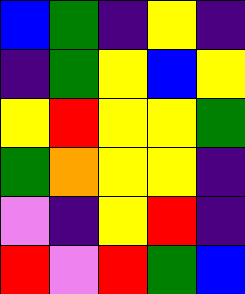[["blue", "green", "indigo", "yellow", "indigo"], ["indigo", "green", "yellow", "blue", "yellow"], ["yellow", "red", "yellow", "yellow", "green"], ["green", "orange", "yellow", "yellow", "indigo"], ["violet", "indigo", "yellow", "red", "indigo"], ["red", "violet", "red", "green", "blue"]]